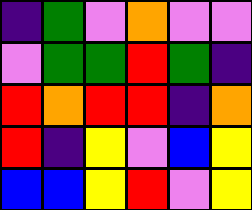[["indigo", "green", "violet", "orange", "violet", "violet"], ["violet", "green", "green", "red", "green", "indigo"], ["red", "orange", "red", "red", "indigo", "orange"], ["red", "indigo", "yellow", "violet", "blue", "yellow"], ["blue", "blue", "yellow", "red", "violet", "yellow"]]